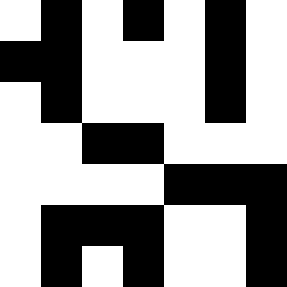[["white", "black", "white", "black", "white", "black", "white"], ["black", "black", "white", "white", "white", "black", "white"], ["white", "black", "white", "white", "white", "black", "white"], ["white", "white", "black", "black", "white", "white", "white"], ["white", "white", "white", "white", "black", "black", "black"], ["white", "black", "black", "black", "white", "white", "black"], ["white", "black", "white", "black", "white", "white", "black"]]